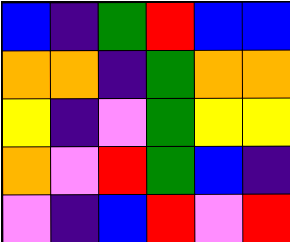[["blue", "indigo", "green", "red", "blue", "blue"], ["orange", "orange", "indigo", "green", "orange", "orange"], ["yellow", "indigo", "violet", "green", "yellow", "yellow"], ["orange", "violet", "red", "green", "blue", "indigo"], ["violet", "indigo", "blue", "red", "violet", "red"]]